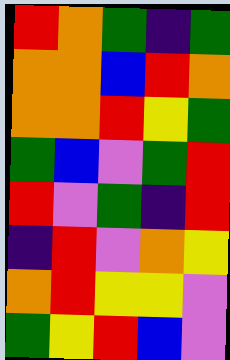[["red", "orange", "green", "indigo", "green"], ["orange", "orange", "blue", "red", "orange"], ["orange", "orange", "red", "yellow", "green"], ["green", "blue", "violet", "green", "red"], ["red", "violet", "green", "indigo", "red"], ["indigo", "red", "violet", "orange", "yellow"], ["orange", "red", "yellow", "yellow", "violet"], ["green", "yellow", "red", "blue", "violet"]]